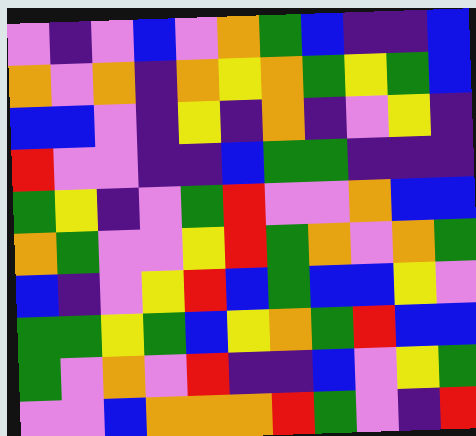[["violet", "indigo", "violet", "blue", "violet", "orange", "green", "blue", "indigo", "indigo", "blue"], ["orange", "violet", "orange", "indigo", "orange", "yellow", "orange", "green", "yellow", "green", "blue"], ["blue", "blue", "violet", "indigo", "yellow", "indigo", "orange", "indigo", "violet", "yellow", "indigo"], ["red", "violet", "violet", "indigo", "indigo", "blue", "green", "green", "indigo", "indigo", "indigo"], ["green", "yellow", "indigo", "violet", "green", "red", "violet", "violet", "orange", "blue", "blue"], ["orange", "green", "violet", "violet", "yellow", "red", "green", "orange", "violet", "orange", "green"], ["blue", "indigo", "violet", "yellow", "red", "blue", "green", "blue", "blue", "yellow", "violet"], ["green", "green", "yellow", "green", "blue", "yellow", "orange", "green", "red", "blue", "blue"], ["green", "violet", "orange", "violet", "red", "indigo", "indigo", "blue", "violet", "yellow", "green"], ["violet", "violet", "blue", "orange", "orange", "orange", "red", "green", "violet", "indigo", "red"]]